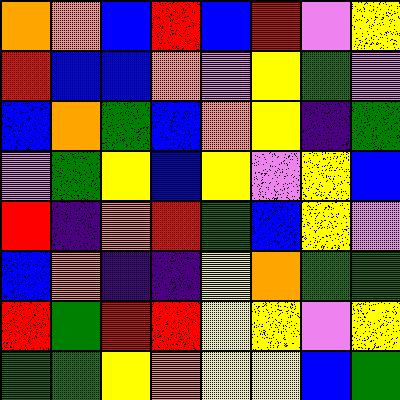[["orange", "orange", "blue", "red", "blue", "red", "violet", "yellow"], ["red", "blue", "blue", "orange", "violet", "yellow", "green", "violet"], ["blue", "orange", "green", "blue", "orange", "yellow", "indigo", "green"], ["violet", "green", "yellow", "blue", "yellow", "violet", "yellow", "blue"], ["red", "indigo", "orange", "red", "green", "blue", "yellow", "violet"], ["blue", "orange", "indigo", "indigo", "yellow", "orange", "green", "green"], ["red", "green", "red", "red", "yellow", "yellow", "violet", "yellow"], ["green", "green", "yellow", "orange", "yellow", "yellow", "blue", "green"]]